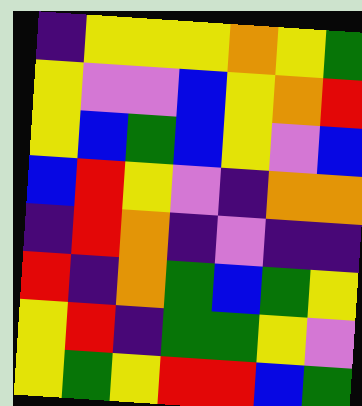[["indigo", "yellow", "yellow", "yellow", "orange", "yellow", "green"], ["yellow", "violet", "violet", "blue", "yellow", "orange", "red"], ["yellow", "blue", "green", "blue", "yellow", "violet", "blue"], ["blue", "red", "yellow", "violet", "indigo", "orange", "orange"], ["indigo", "red", "orange", "indigo", "violet", "indigo", "indigo"], ["red", "indigo", "orange", "green", "blue", "green", "yellow"], ["yellow", "red", "indigo", "green", "green", "yellow", "violet"], ["yellow", "green", "yellow", "red", "red", "blue", "green"]]